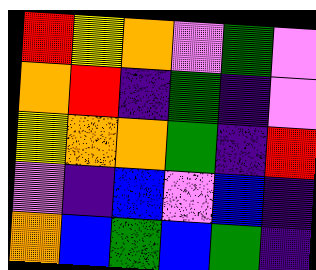[["red", "yellow", "orange", "violet", "green", "violet"], ["orange", "red", "indigo", "green", "indigo", "violet"], ["yellow", "orange", "orange", "green", "indigo", "red"], ["violet", "indigo", "blue", "violet", "blue", "indigo"], ["orange", "blue", "green", "blue", "green", "indigo"]]